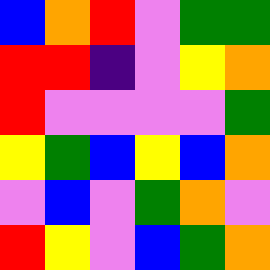[["blue", "orange", "red", "violet", "green", "green"], ["red", "red", "indigo", "violet", "yellow", "orange"], ["red", "violet", "violet", "violet", "violet", "green"], ["yellow", "green", "blue", "yellow", "blue", "orange"], ["violet", "blue", "violet", "green", "orange", "violet"], ["red", "yellow", "violet", "blue", "green", "orange"]]